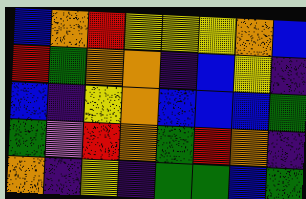[["blue", "orange", "red", "yellow", "yellow", "yellow", "orange", "blue"], ["red", "green", "orange", "orange", "indigo", "blue", "yellow", "indigo"], ["blue", "indigo", "yellow", "orange", "blue", "blue", "blue", "green"], ["green", "violet", "red", "orange", "green", "red", "orange", "indigo"], ["orange", "indigo", "yellow", "indigo", "green", "green", "blue", "green"]]